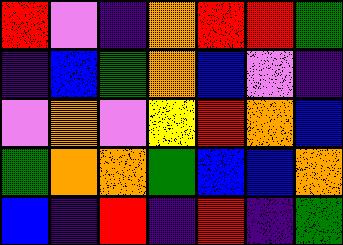[["red", "violet", "indigo", "orange", "red", "red", "green"], ["indigo", "blue", "green", "orange", "blue", "violet", "indigo"], ["violet", "orange", "violet", "yellow", "red", "orange", "blue"], ["green", "orange", "orange", "green", "blue", "blue", "orange"], ["blue", "indigo", "red", "indigo", "red", "indigo", "green"]]